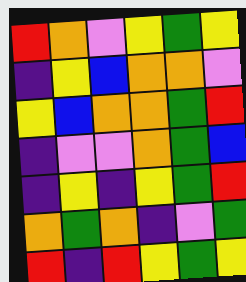[["red", "orange", "violet", "yellow", "green", "yellow"], ["indigo", "yellow", "blue", "orange", "orange", "violet"], ["yellow", "blue", "orange", "orange", "green", "red"], ["indigo", "violet", "violet", "orange", "green", "blue"], ["indigo", "yellow", "indigo", "yellow", "green", "red"], ["orange", "green", "orange", "indigo", "violet", "green"], ["red", "indigo", "red", "yellow", "green", "yellow"]]